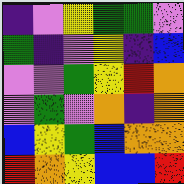[["indigo", "violet", "yellow", "green", "green", "violet"], ["green", "indigo", "violet", "yellow", "indigo", "blue"], ["violet", "violet", "green", "yellow", "red", "orange"], ["violet", "green", "violet", "orange", "indigo", "orange"], ["blue", "yellow", "green", "blue", "orange", "orange"], ["red", "orange", "yellow", "blue", "blue", "red"]]